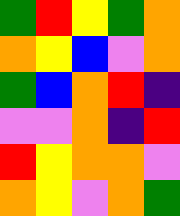[["green", "red", "yellow", "green", "orange"], ["orange", "yellow", "blue", "violet", "orange"], ["green", "blue", "orange", "red", "indigo"], ["violet", "violet", "orange", "indigo", "red"], ["red", "yellow", "orange", "orange", "violet"], ["orange", "yellow", "violet", "orange", "green"]]